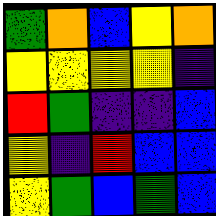[["green", "orange", "blue", "yellow", "orange"], ["yellow", "yellow", "yellow", "yellow", "indigo"], ["red", "green", "indigo", "indigo", "blue"], ["yellow", "indigo", "red", "blue", "blue"], ["yellow", "green", "blue", "green", "blue"]]